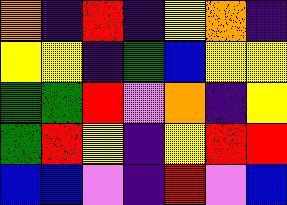[["orange", "indigo", "red", "indigo", "yellow", "orange", "indigo"], ["yellow", "yellow", "indigo", "green", "blue", "yellow", "yellow"], ["green", "green", "red", "violet", "orange", "indigo", "yellow"], ["green", "red", "yellow", "indigo", "yellow", "red", "red"], ["blue", "blue", "violet", "indigo", "red", "violet", "blue"]]